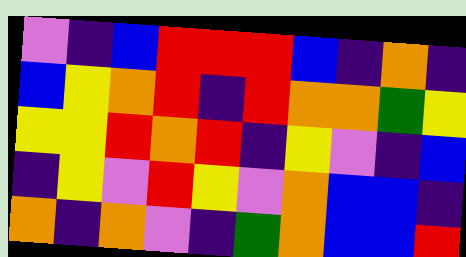[["violet", "indigo", "blue", "red", "red", "red", "blue", "indigo", "orange", "indigo"], ["blue", "yellow", "orange", "red", "indigo", "red", "orange", "orange", "green", "yellow"], ["yellow", "yellow", "red", "orange", "red", "indigo", "yellow", "violet", "indigo", "blue"], ["indigo", "yellow", "violet", "red", "yellow", "violet", "orange", "blue", "blue", "indigo"], ["orange", "indigo", "orange", "violet", "indigo", "green", "orange", "blue", "blue", "red"]]